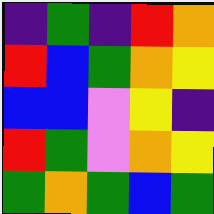[["indigo", "green", "indigo", "red", "orange"], ["red", "blue", "green", "orange", "yellow"], ["blue", "blue", "violet", "yellow", "indigo"], ["red", "green", "violet", "orange", "yellow"], ["green", "orange", "green", "blue", "green"]]